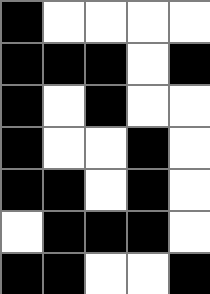[["black", "white", "white", "white", "white"], ["black", "black", "black", "white", "black"], ["black", "white", "black", "white", "white"], ["black", "white", "white", "black", "white"], ["black", "black", "white", "black", "white"], ["white", "black", "black", "black", "white"], ["black", "black", "white", "white", "black"]]